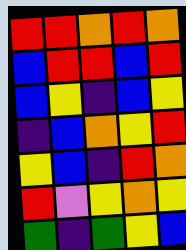[["red", "red", "orange", "red", "orange"], ["blue", "red", "red", "blue", "red"], ["blue", "yellow", "indigo", "blue", "yellow"], ["indigo", "blue", "orange", "yellow", "red"], ["yellow", "blue", "indigo", "red", "orange"], ["red", "violet", "yellow", "orange", "yellow"], ["green", "indigo", "green", "yellow", "blue"]]